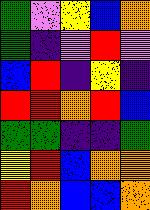[["green", "violet", "yellow", "blue", "orange"], ["green", "indigo", "violet", "red", "violet"], ["blue", "red", "indigo", "yellow", "indigo"], ["red", "red", "orange", "red", "blue"], ["green", "green", "indigo", "indigo", "green"], ["yellow", "red", "blue", "orange", "orange"], ["red", "orange", "blue", "blue", "orange"]]